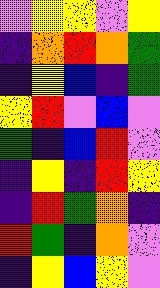[["violet", "yellow", "yellow", "violet", "yellow"], ["indigo", "orange", "red", "orange", "green"], ["indigo", "yellow", "blue", "indigo", "green"], ["yellow", "red", "violet", "blue", "violet"], ["green", "indigo", "blue", "red", "violet"], ["indigo", "yellow", "indigo", "red", "yellow"], ["indigo", "red", "green", "orange", "indigo"], ["red", "green", "indigo", "orange", "violet"], ["indigo", "yellow", "blue", "yellow", "violet"]]